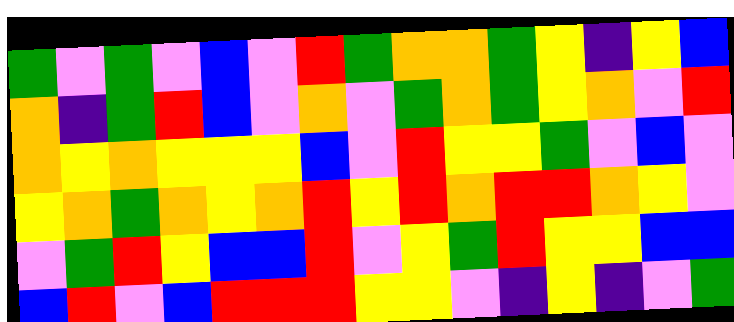[["green", "violet", "green", "violet", "blue", "violet", "red", "green", "orange", "orange", "green", "yellow", "indigo", "yellow", "blue"], ["orange", "indigo", "green", "red", "blue", "violet", "orange", "violet", "green", "orange", "green", "yellow", "orange", "violet", "red"], ["orange", "yellow", "orange", "yellow", "yellow", "yellow", "blue", "violet", "red", "yellow", "yellow", "green", "violet", "blue", "violet"], ["yellow", "orange", "green", "orange", "yellow", "orange", "red", "yellow", "red", "orange", "red", "red", "orange", "yellow", "violet"], ["violet", "green", "red", "yellow", "blue", "blue", "red", "violet", "yellow", "green", "red", "yellow", "yellow", "blue", "blue"], ["blue", "red", "violet", "blue", "red", "red", "red", "yellow", "yellow", "violet", "indigo", "yellow", "indigo", "violet", "green"]]